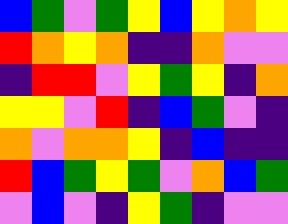[["blue", "green", "violet", "green", "yellow", "blue", "yellow", "orange", "yellow"], ["red", "orange", "yellow", "orange", "indigo", "indigo", "orange", "violet", "violet"], ["indigo", "red", "red", "violet", "yellow", "green", "yellow", "indigo", "orange"], ["yellow", "yellow", "violet", "red", "indigo", "blue", "green", "violet", "indigo"], ["orange", "violet", "orange", "orange", "yellow", "indigo", "blue", "indigo", "indigo"], ["red", "blue", "green", "yellow", "green", "violet", "orange", "blue", "green"], ["violet", "blue", "violet", "indigo", "yellow", "green", "indigo", "violet", "violet"]]